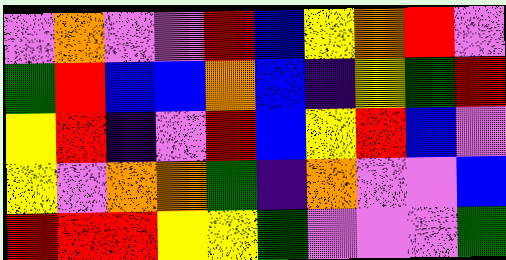[["violet", "orange", "violet", "violet", "red", "blue", "yellow", "orange", "red", "violet"], ["green", "red", "blue", "blue", "orange", "blue", "indigo", "yellow", "green", "red"], ["yellow", "red", "indigo", "violet", "red", "blue", "yellow", "red", "blue", "violet"], ["yellow", "violet", "orange", "orange", "green", "indigo", "orange", "violet", "violet", "blue"], ["red", "red", "red", "yellow", "yellow", "green", "violet", "violet", "violet", "green"]]